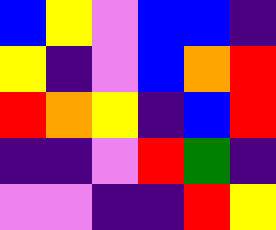[["blue", "yellow", "violet", "blue", "blue", "indigo"], ["yellow", "indigo", "violet", "blue", "orange", "red"], ["red", "orange", "yellow", "indigo", "blue", "red"], ["indigo", "indigo", "violet", "red", "green", "indigo"], ["violet", "violet", "indigo", "indigo", "red", "yellow"]]